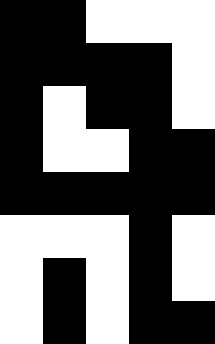[["black", "black", "white", "white", "white"], ["black", "black", "black", "black", "white"], ["black", "white", "black", "black", "white"], ["black", "white", "white", "black", "black"], ["black", "black", "black", "black", "black"], ["white", "white", "white", "black", "white"], ["white", "black", "white", "black", "white"], ["white", "black", "white", "black", "black"]]